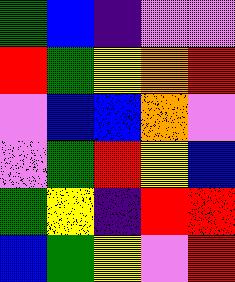[["green", "blue", "indigo", "violet", "violet"], ["red", "green", "yellow", "orange", "red"], ["violet", "blue", "blue", "orange", "violet"], ["violet", "green", "red", "yellow", "blue"], ["green", "yellow", "indigo", "red", "red"], ["blue", "green", "yellow", "violet", "red"]]